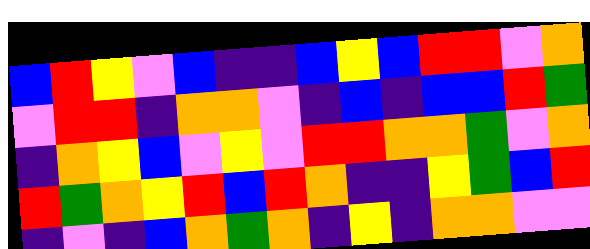[["blue", "red", "yellow", "violet", "blue", "indigo", "indigo", "blue", "yellow", "blue", "red", "red", "violet", "orange"], ["violet", "red", "red", "indigo", "orange", "orange", "violet", "indigo", "blue", "indigo", "blue", "blue", "red", "green"], ["indigo", "orange", "yellow", "blue", "violet", "yellow", "violet", "red", "red", "orange", "orange", "green", "violet", "orange"], ["red", "green", "orange", "yellow", "red", "blue", "red", "orange", "indigo", "indigo", "yellow", "green", "blue", "red"], ["indigo", "violet", "indigo", "blue", "orange", "green", "orange", "indigo", "yellow", "indigo", "orange", "orange", "violet", "violet"]]